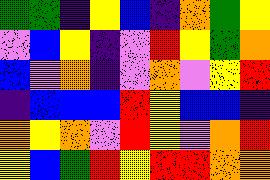[["green", "green", "indigo", "yellow", "blue", "indigo", "orange", "green", "yellow"], ["violet", "blue", "yellow", "indigo", "violet", "red", "yellow", "green", "orange"], ["blue", "violet", "orange", "indigo", "violet", "orange", "violet", "yellow", "red"], ["indigo", "blue", "blue", "blue", "red", "yellow", "blue", "blue", "indigo"], ["orange", "yellow", "orange", "violet", "red", "yellow", "violet", "orange", "red"], ["yellow", "blue", "green", "red", "yellow", "red", "red", "orange", "orange"]]